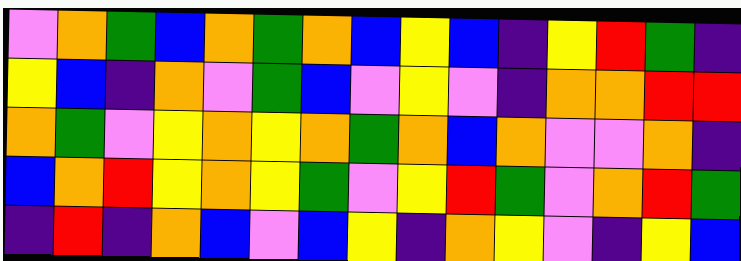[["violet", "orange", "green", "blue", "orange", "green", "orange", "blue", "yellow", "blue", "indigo", "yellow", "red", "green", "indigo"], ["yellow", "blue", "indigo", "orange", "violet", "green", "blue", "violet", "yellow", "violet", "indigo", "orange", "orange", "red", "red"], ["orange", "green", "violet", "yellow", "orange", "yellow", "orange", "green", "orange", "blue", "orange", "violet", "violet", "orange", "indigo"], ["blue", "orange", "red", "yellow", "orange", "yellow", "green", "violet", "yellow", "red", "green", "violet", "orange", "red", "green"], ["indigo", "red", "indigo", "orange", "blue", "violet", "blue", "yellow", "indigo", "orange", "yellow", "violet", "indigo", "yellow", "blue"]]